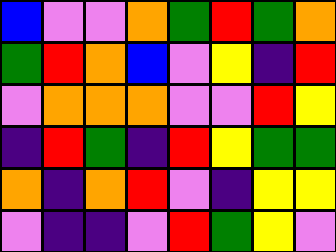[["blue", "violet", "violet", "orange", "green", "red", "green", "orange"], ["green", "red", "orange", "blue", "violet", "yellow", "indigo", "red"], ["violet", "orange", "orange", "orange", "violet", "violet", "red", "yellow"], ["indigo", "red", "green", "indigo", "red", "yellow", "green", "green"], ["orange", "indigo", "orange", "red", "violet", "indigo", "yellow", "yellow"], ["violet", "indigo", "indigo", "violet", "red", "green", "yellow", "violet"]]